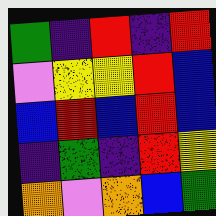[["green", "indigo", "red", "indigo", "red"], ["violet", "yellow", "yellow", "red", "blue"], ["blue", "red", "blue", "red", "blue"], ["indigo", "green", "indigo", "red", "yellow"], ["orange", "violet", "orange", "blue", "green"]]